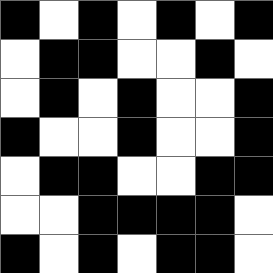[["black", "white", "black", "white", "black", "white", "black"], ["white", "black", "black", "white", "white", "black", "white"], ["white", "black", "white", "black", "white", "white", "black"], ["black", "white", "white", "black", "white", "white", "black"], ["white", "black", "black", "white", "white", "black", "black"], ["white", "white", "black", "black", "black", "black", "white"], ["black", "white", "black", "white", "black", "black", "white"]]